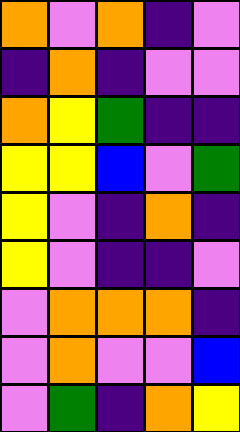[["orange", "violet", "orange", "indigo", "violet"], ["indigo", "orange", "indigo", "violet", "violet"], ["orange", "yellow", "green", "indigo", "indigo"], ["yellow", "yellow", "blue", "violet", "green"], ["yellow", "violet", "indigo", "orange", "indigo"], ["yellow", "violet", "indigo", "indigo", "violet"], ["violet", "orange", "orange", "orange", "indigo"], ["violet", "orange", "violet", "violet", "blue"], ["violet", "green", "indigo", "orange", "yellow"]]